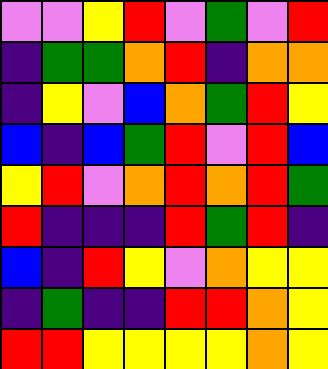[["violet", "violet", "yellow", "red", "violet", "green", "violet", "red"], ["indigo", "green", "green", "orange", "red", "indigo", "orange", "orange"], ["indigo", "yellow", "violet", "blue", "orange", "green", "red", "yellow"], ["blue", "indigo", "blue", "green", "red", "violet", "red", "blue"], ["yellow", "red", "violet", "orange", "red", "orange", "red", "green"], ["red", "indigo", "indigo", "indigo", "red", "green", "red", "indigo"], ["blue", "indigo", "red", "yellow", "violet", "orange", "yellow", "yellow"], ["indigo", "green", "indigo", "indigo", "red", "red", "orange", "yellow"], ["red", "red", "yellow", "yellow", "yellow", "yellow", "orange", "yellow"]]